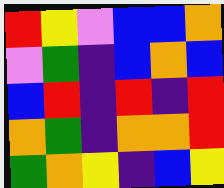[["red", "yellow", "violet", "blue", "blue", "orange"], ["violet", "green", "indigo", "blue", "orange", "blue"], ["blue", "red", "indigo", "red", "indigo", "red"], ["orange", "green", "indigo", "orange", "orange", "red"], ["green", "orange", "yellow", "indigo", "blue", "yellow"]]